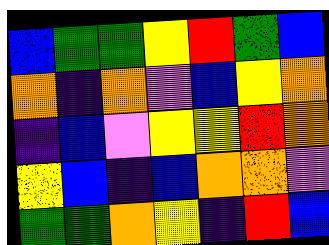[["blue", "green", "green", "yellow", "red", "green", "blue"], ["orange", "indigo", "orange", "violet", "blue", "yellow", "orange"], ["indigo", "blue", "violet", "yellow", "yellow", "red", "orange"], ["yellow", "blue", "indigo", "blue", "orange", "orange", "violet"], ["green", "green", "orange", "yellow", "indigo", "red", "blue"]]